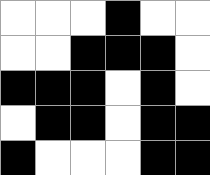[["white", "white", "white", "black", "white", "white"], ["white", "white", "black", "black", "black", "white"], ["black", "black", "black", "white", "black", "white"], ["white", "black", "black", "white", "black", "black"], ["black", "white", "white", "white", "black", "black"]]